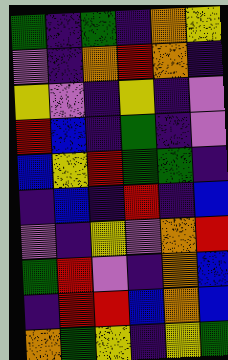[["green", "indigo", "green", "indigo", "orange", "yellow"], ["violet", "indigo", "orange", "red", "orange", "indigo"], ["yellow", "violet", "indigo", "yellow", "indigo", "violet"], ["red", "blue", "indigo", "green", "indigo", "violet"], ["blue", "yellow", "red", "green", "green", "indigo"], ["indigo", "blue", "indigo", "red", "indigo", "blue"], ["violet", "indigo", "yellow", "violet", "orange", "red"], ["green", "red", "violet", "indigo", "orange", "blue"], ["indigo", "red", "red", "blue", "orange", "blue"], ["orange", "green", "yellow", "indigo", "yellow", "green"]]